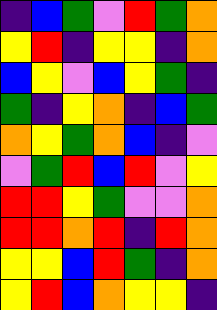[["indigo", "blue", "green", "violet", "red", "green", "orange"], ["yellow", "red", "indigo", "yellow", "yellow", "indigo", "orange"], ["blue", "yellow", "violet", "blue", "yellow", "green", "indigo"], ["green", "indigo", "yellow", "orange", "indigo", "blue", "green"], ["orange", "yellow", "green", "orange", "blue", "indigo", "violet"], ["violet", "green", "red", "blue", "red", "violet", "yellow"], ["red", "red", "yellow", "green", "violet", "violet", "orange"], ["red", "red", "orange", "red", "indigo", "red", "orange"], ["yellow", "yellow", "blue", "red", "green", "indigo", "orange"], ["yellow", "red", "blue", "orange", "yellow", "yellow", "indigo"]]